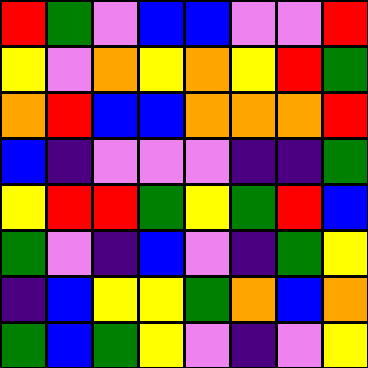[["red", "green", "violet", "blue", "blue", "violet", "violet", "red"], ["yellow", "violet", "orange", "yellow", "orange", "yellow", "red", "green"], ["orange", "red", "blue", "blue", "orange", "orange", "orange", "red"], ["blue", "indigo", "violet", "violet", "violet", "indigo", "indigo", "green"], ["yellow", "red", "red", "green", "yellow", "green", "red", "blue"], ["green", "violet", "indigo", "blue", "violet", "indigo", "green", "yellow"], ["indigo", "blue", "yellow", "yellow", "green", "orange", "blue", "orange"], ["green", "blue", "green", "yellow", "violet", "indigo", "violet", "yellow"]]